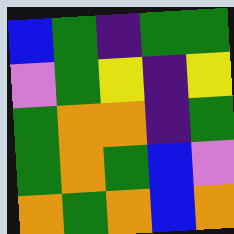[["blue", "green", "indigo", "green", "green"], ["violet", "green", "yellow", "indigo", "yellow"], ["green", "orange", "orange", "indigo", "green"], ["green", "orange", "green", "blue", "violet"], ["orange", "green", "orange", "blue", "orange"]]